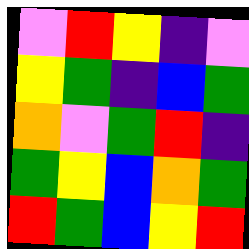[["violet", "red", "yellow", "indigo", "violet"], ["yellow", "green", "indigo", "blue", "green"], ["orange", "violet", "green", "red", "indigo"], ["green", "yellow", "blue", "orange", "green"], ["red", "green", "blue", "yellow", "red"]]